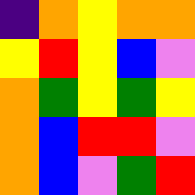[["indigo", "orange", "yellow", "orange", "orange"], ["yellow", "red", "yellow", "blue", "violet"], ["orange", "green", "yellow", "green", "yellow"], ["orange", "blue", "red", "red", "violet"], ["orange", "blue", "violet", "green", "red"]]